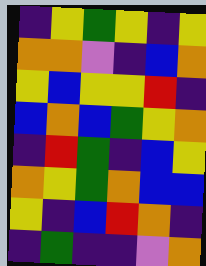[["indigo", "yellow", "green", "yellow", "indigo", "yellow"], ["orange", "orange", "violet", "indigo", "blue", "orange"], ["yellow", "blue", "yellow", "yellow", "red", "indigo"], ["blue", "orange", "blue", "green", "yellow", "orange"], ["indigo", "red", "green", "indigo", "blue", "yellow"], ["orange", "yellow", "green", "orange", "blue", "blue"], ["yellow", "indigo", "blue", "red", "orange", "indigo"], ["indigo", "green", "indigo", "indigo", "violet", "orange"]]